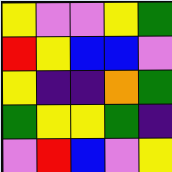[["yellow", "violet", "violet", "yellow", "green"], ["red", "yellow", "blue", "blue", "violet"], ["yellow", "indigo", "indigo", "orange", "green"], ["green", "yellow", "yellow", "green", "indigo"], ["violet", "red", "blue", "violet", "yellow"]]